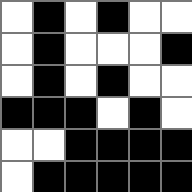[["white", "black", "white", "black", "white", "white"], ["white", "black", "white", "white", "white", "black"], ["white", "black", "white", "black", "white", "white"], ["black", "black", "black", "white", "black", "white"], ["white", "white", "black", "black", "black", "black"], ["white", "black", "black", "black", "black", "black"]]